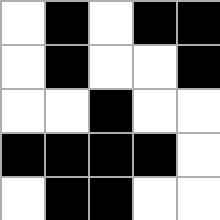[["white", "black", "white", "black", "black"], ["white", "black", "white", "white", "black"], ["white", "white", "black", "white", "white"], ["black", "black", "black", "black", "white"], ["white", "black", "black", "white", "white"]]